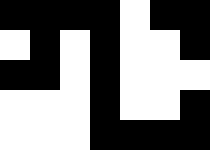[["black", "black", "black", "black", "white", "black", "black"], ["white", "black", "white", "black", "white", "white", "black"], ["black", "black", "white", "black", "white", "white", "white"], ["white", "white", "white", "black", "white", "white", "black"], ["white", "white", "white", "black", "black", "black", "black"]]